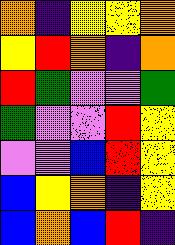[["orange", "indigo", "yellow", "yellow", "orange"], ["yellow", "red", "orange", "indigo", "orange"], ["red", "green", "violet", "violet", "green"], ["green", "violet", "violet", "red", "yellow"], ["violet", "violet", "blue", "red", "yellow"], ["blue", "yellow", "orange", "indigo", "yellow"], ["blue", "orange", "blue", "red", "indigo"]]